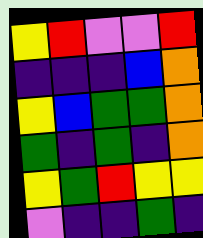[["yellow", "red", "violet", "violet", "red"], ["indigo", "indigo", "indigo", "blue", "orange"], ["yellow", "blue", "green", "green", "orange"], ["green", "indigo", "green", "indigo", "orange"], ["yellow", "green", "red", "yellow", "yellow"], ["violet", "indigo", "indigo", "green", "indigo"]]